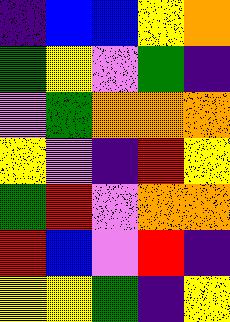[["indigo", "blue", "blue", "yellow", "orange"], ["green", "yellow", "violet", "green", "indigo"], ["violet", "green", "orange", "orange", "orange"], ["yellow", "violet", "indigo", "red", "yellow"], ["green", "red", "violet", "orange", "orange"], ["red", "blue", "violet", "red", "indigo"], ["yellow", "yellow", "green", "indigo", "yellow"]]